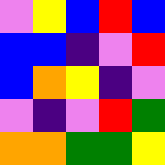[["violet", "yellow", "blue", "red", "blue"], ["blue", "blue", "indigo", "violet", "red"], ["blue", "orange", "yellow", "indigo", "violet"], ["violet", "indigo", "violet", "red", "green"], ["orange", "orange", "green", "green", "yellow"]]